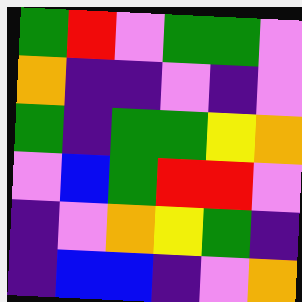[["green", "red", "violet", "green", "green", "violet"], ["orange", "indigo", "indigo", "violet", "indigo", "violet"], ["green", "indigo", "green", "green", "yellow", "orange"], ["violet", "blue", "green", "red", "red", "violet"], ["indigo", "violet", "orange", "yellow", "green", "indigo"], ["indigo", "blue", "blue", "indigo", "violet", "orange"]]